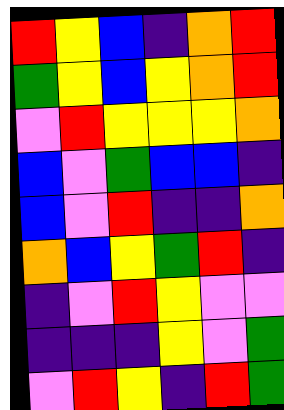[["red", "yellow", "blue", "indigo", "orange", "red"], ["green", "yellow", "blue", "yellow", "orange", "red"], ["violet", "red", "yellow", "yellow", "yellow", "orange"], ["blue", "violet", "green", "blue", "blue", "indigo"], ["blue", "violet", "red", "indigo", "indigo", "orange"], ["orange", "blue", "yellow", "green", "red", "indigo"], ["indigo", "violet", "red", "yellow", "violet", "violet"], ["indigo", "indigo", "indigo", "yellow", "violet", "green"], ["violet", "red", "yellow", "indigo", "red", "green"]]